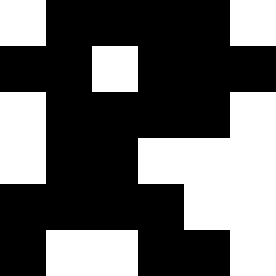[["white", "black", "black", "black", "black", "white"], ["black", "black", "white", "black", "black", "black"], ["white", "black", "black", "black", "black", "white"], ["white", "black", "black", "white", "white", "white"], ["black", "black", "black", "black", "white", "white"], ["black", "white", "white", "black", "black", "white"]]